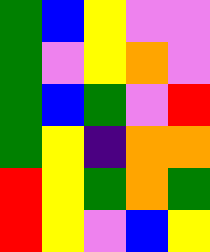[["green", "blue", "yellow", "violet", "violet"], ["green", "violet", "yellow", "orange", "violet"], ["green", "blue", "green", "violet", "red"], ["green", "yellow", "indigo", "orange", "orange"], ["red", "yellow", "green", "orange", "green"], ["red", "yellow", "violet", "blue", "yellow"]]